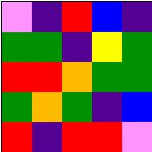[["violet", "indigo", "red", "blue", "indigo"], ["green", "green", "indigo", "yellow", "green"], ["red", "red", "orange", "green", "green"], ["green", "orange", "green", "indigo", "blue"], ["red", "indigo", "red", "red", "violet"]]